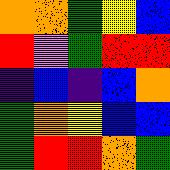[["orange", "orange", "green", "yellow", "blue"], ["red", "violet", "green", "red", "red"], ["indigo", "blue", "indigo", "blue", "orange"], ["green", "orange", "yellow", "blue", "blue"], ["green", "red", "red", "orange", "green"]]